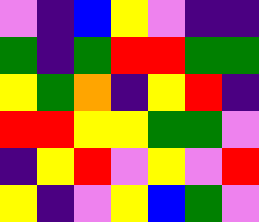[["violet", "indigo", "blue", "yellow", "violet", "indigo", "indigo"], ["green", "indigo", "green", "red", "red", "green", "green"], ["yellow", "green", "orange", "indigo", "yellow", "red", "indigo"], ["red", "red", "yellow", "yellow", "green", "green", "violet"], ["indigo", "yellow", "red", "violet", "yellow", "violet", "red"], ["yellow", "indigo", "violet", "yellow", "blue", "green", "violet"]]